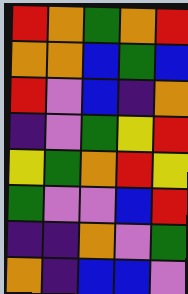[["red", "orange", "green", "orange", "red"], ["orange", "orange", "blue", "green", "blue"], ["red", "violet", "blue", "indigo", "orange"], ["indigo", "violet", "green", "yellow", "red"], ["yellow", "green", "orange", "red", "yellow"], ["green", "violet", "violet", "blue", "red"], ["indigo", "indigo", "orange", "violet", "green"], ["orange", "indigo", "blue", "blue", "violet"]]